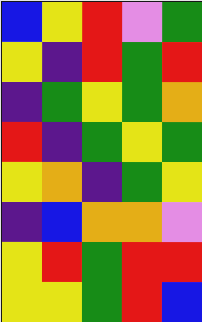[["blue", "yellow", "red", "violet", "green"], ["yellow", "indigo", "red", "green", "red"], ["indigo", "green", "yellow", "green", "orange"], ["red", "indigo", "green", "yellow", "green"], ["yellow", "orange", "indigo", "green", "yellow"], ["indigo", "blue", "orange", "orange", "violet"], ["yellow", "red", "green", "red", "red"], ["yellow", "yellow", "green", "red", "blue"]]